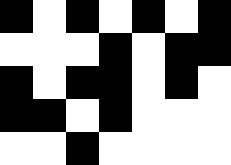[["black", "white", "black", "white", "black", "white", "black"], ["white", "white", "white", "black", "white", "black", "black"], ["black", "white", "black", "black", "white", "black", "white"], ["black", "black", "white", "black", "white", "white", "white"], ["white", "white", "black", "white", "white", "white", "white"]]